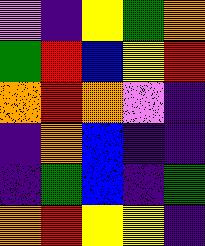[["violet", "indigo", "yellow", "green", "orange"], ["green", "red", "blue", "yellow", "red"], ["orange", "red", "orange", "violet", "indigo"], ["indigo", "orange", "blue", "indigo", "indigo"], ["indigo", "green", "blue", "indigo", "green"], ["orange", "red", "yellow", "yellow", "indigo"]]